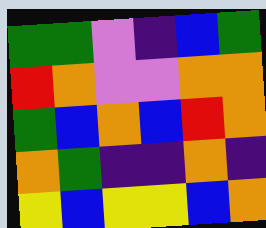[["green", "green", "violet", "indigo", "blue", "green"], ["red", "orange", "violet", "violet", "orange", "orange"], ["green", "blue", "orange", "blue", "red", "orange"], ["orange", "green", "indigo", "indigo", "orange", "indigo"], ["yellow", "blue", "yellow", "yellow", "blue", "orange"]]